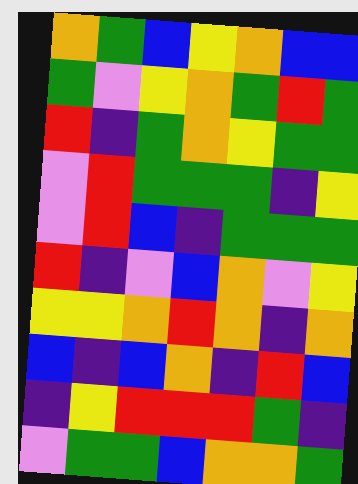[["orange", "green", "blue", "yellow", "orange", "blue", "blue"], ["green", "violet", "yellow", "orange", "green", "red", "green"], ["red", "indigo", "green", "orange", "yellow", "green", "green"], ["violet", "red", "green", "green", "green", "indigo", "yellow"], ["violet", "red", "blue", "indigo", "green", "green", "green"], ["red", "indigo", "violet", "blue", "orange", "violet", "yellow"], ["yellow", "yellow", "orange", "red", "orange", "indigo", "orange"], ["blue", "indigo", "blue", "orange", "indigo", "red", "blue"], ["indigo", "yellow", "red", "red", "red", "green", "indigo"], ["violet", "green", "green", "blue", "orange", "orange", "green"]]